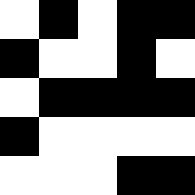[["white", "black", "white", "black", "black"], ["black", "white", "white", "black", "white"], ["white", "black", "black", "black", "black"], ["black", "white", "white", "white", "white"], ["white", "white", "white", "black", "black"]]